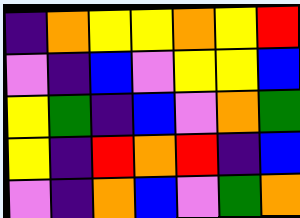[["indigo", "orange", "yellow", "yellow", "orange", "yellow", "red"], ["violet", "indigo", "blue", "violet", "yellow", "yellow", "blue"], ["yellow", "green", "indigo", "blue", "violet", "orange", "green"], ["yellow", "indigo", "red", "orange", "red", "indigo", "blue"], ["violet", "indigo", "orange", "blue", "violet", "green", "orange"]]